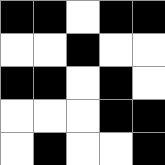[["black", "black", "white", "black", "black"], ["white", "white", "black", "white", "white"], ["black", "black", "white", "black", "white"], ["white", "white", "white", "black", "black"], ["white", "black", "white", "white", "black"]]